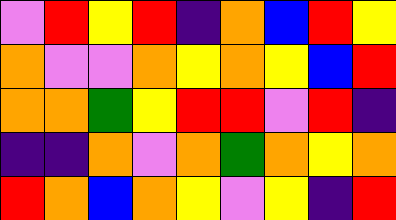[["violet", "red", "yellow", "red", "indigo", "orange", "blue", "red", "yellow"], ["orange", "violet", "violet", "orange", "yellow", "orange", "yellow", "blue", "red"], ["orange", "orange", "green", "yellow", "red", "red", "violet", "red", "indigo"], ["indigo", "indigo", "orange", "violet", "orange", "green", "orange", "yellow", "orange"], ["red", "orange", "blue", "orange", "yellow", "violet", "yellow", "indigo", "red"]]